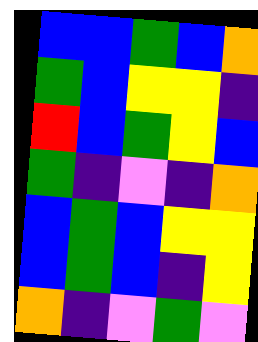[["blue", "blue", "green", "blue", "orange"], ["green", "blue", "yellow", "yellow", "indigo"], ["red", "blue", "green", "yellow", "blue"], ["green", "indigo", "violet", "indigo", "orange"], ["blue", "green", "blue", "yellow", "yellow"], ["blue", "green", "blue", "indigo", "yellow"], ["orange", "indigo", "violet", "green", "violet"]]